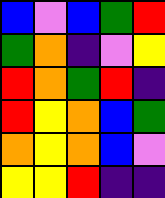[["blue", "violet", "blue", "green", "red"], ["green", "orange", "indigo", "violet", "yellow"], ["red", "orange", "green", "red", "indigo"], ["red", "yellow", "orange", "blue", "green"], ["orange", "yellow", "orange", "blue", "violet"], ["yellow", "yellow", "red", "indigo", "indigo"]]